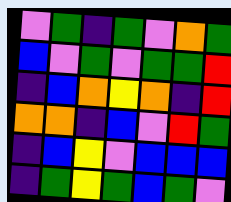[["violet", "green", "indigo", "green", "violet", "orange", "green"], ["blue", "violet", "green", "violet", "green", "green", "red"], ["indigo", "blue", "orange", "yellow", "orange", "indigo", "red"], ["orange", "orange", "indigo", "blue", "violet", "red", "green"], ["indigo", "blue", "yellow", "violet", "blue", "blue", "blue"], ["indigo", "green", "yellow", "green", "blue", "green", "violet"]]